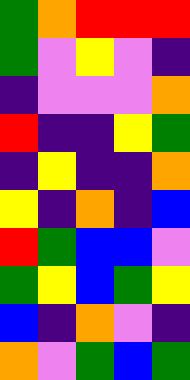[["green", "orange", "red", "red", "red"], ["green", "violet", "yellow", "violet", "indigo"], ["indigo", "violet", "violet", "violet", "orange"], ["red", "indigo", "indigo", "yellow", "green"], ["indigo", "yellow", "indigo", "indigo", "orange"], ["yellow", "indigo", "orange", "indigo", "blue"], ["red", "green", "blue", "blue", "violet"], ["green", "yellow", "blue", "green", "yellow"], ["blue", "indigo", "orange", "violet", "indigo"], ["orange", "violet", "green", "blue", "green"]]